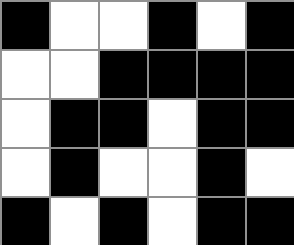[["black", "white", "white", "black", "white", "black"], ["white", "white", "black", "black", "black", "black"], ["white", "black", "black", "white", "black", "black"], ["white", "black", "white", "white", "black", "white"], ["black", "white", "black", "white", "black", "black"]]